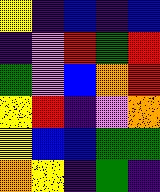[["yellow", "indigo", "blue", "indigo", "blue"], ["indigo", "violet", "red", "green", "red"], ["green", "violet", "blue", "orange", "red"], ["yellow", "red", "indigo", "violet", "orange"], ["yellow", "blue", "blue", "green", "green"], ["orange", "yellow", "indigo", "green", "indigo"]]